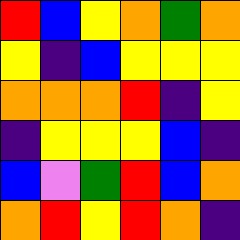[["red", "blue", "yellow", "orange", "green", "orange"], ["yellow", "indigo", "blue", "yellow", "yellow", "yellow"], ["orange", "orange", "orange", "red", "indigo", "yellow"], ["indigo", "yellow", "yellow", "yellow", "blue", "indigo"], ["blue", "violet", "green", "red", "blue", "orange"], ["orange", "red", "yellow", "red", "orange", "indigo"]]